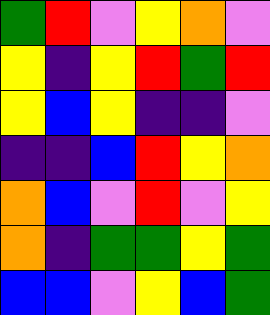[["green", "red", "violet", "yellow", "orange", "violet"], ["yellow", "indigo", "yellow", "red", "green", "red"], ["yellow", "blue", "yellow", "indigo", "indigo", "violet"], ["indigo", "indigo", "blue", "red", "yellow", "orange"], ["orange", "blue", "violet", "red", "violet", "yellow"], ["orange", "indigo", "green", "green", "yellow", "green"], ["blue", "blue", "violet", "yellow", "blue", "green"]]